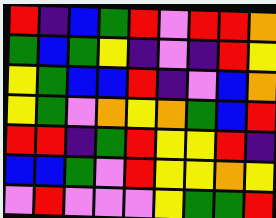[["red", "indigo", "blue", "green", "red", "violet", "red", "red", "orange"], ["green", "blue", "green", "yellow", "indigo", "violet", "indigo", "red", "yellow"], ["yellow", "green", "blue", "blue", "red", "indigo", "violet", "blue", "orange"], ["yellow", "green", "violet", "orange", "yellow", "orange", "green", "blue", "red"], ["red", "red", "indigo", "green", "red", "yellow", "yellow", "red", "indigo"], ["blue", "blue", "green", "violet", "red", "yellow", "yellow", "orange", "yellow"], ["violet", "red", "violet", "violet", "violet", "yellow", "green", "green", "red"]]